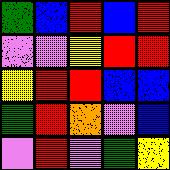[["green", "blue", "red", "blue", "red"], ["violet", "violet", "yellow", "red", "red"], ["yellow", "red", "red", "blue", "blue"], ["green", "red", "orange", "violet", "blue"], ["violet", "red", "violet", "green", "yellow"]]